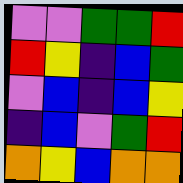[["violet", "violet", "green", "green", "red"], ["red", "yellow", "indigo", "blue", "green"], ["violet", "blue", "indigo", "blue", "yellow"], ["indigo", "blue", "violet", "green", "red"], ["orange", "yellow", "blue", "orange", "orange"]]